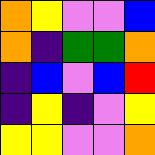[["orange", "yellow", "violet", "violet", "blue"], ["orange", "indigo", "green", "green", "orange"], ["indigo", "blue", "violet", "blue", "red"], ["indigo", "yellow", "indigo", "violet", "yellow"], ["yellow", "yellow", "violet", "violet", "orange"]]